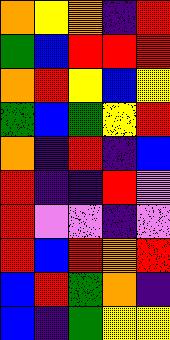[["orange", "yellow", "orange", "indigo", "red"], ["green", "blue", "red", "red", "red"], ["orange", "red", "yellow", "blue", "yellow"], ["green", "blue", "green", "yellow", "red"], ["orange", "indigo", "red", "indigo", "blue"], ["red", "indigo", "indigo", "red", "violet"], ["red", "violet", "violet", "indigo", "violet"], ["red", "blue", "red", "orange", "red"], ["blue", "red", "green", "orange", "indigo"], ["blue", "indigo", "green", "yellow", "yellow"]]